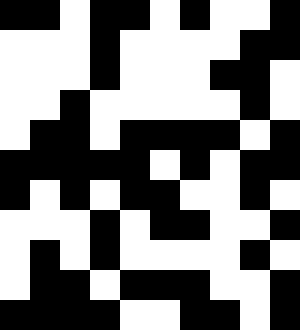[["black", "black", "white", "black", "black", "white", "black", "white", "white", "black"], ["white", "white", "white", "black", "white", "white", "white", "white", "black", "black"], ["white", "white", "white", "black", "white", "white", "white", "black", "black", "white"], ["white", "white", "black", "white", "white", "white", "white", "white", "black", "white"], ["white", "black", "black", "white", "black", "black", "black", "black", "white", "black"], ["black", "black", "black", "black", "black", "white", "black", "white", "black", "black"], ["black", "white", "black", "white", "black", "black", "white", "white", "black", "white"], ["white", "white", "white", "black", "white", "black", "black", "white", "white", "black"], ["white", "black", "white", "black", "white", "white", "white", "white", "black", "white"], ["white", "black", "black", "white", "black", "black", "black", "white", "white", "black"], ["black", "black", "black", "black", "white", "white", "black", "black", "white", "black"]]